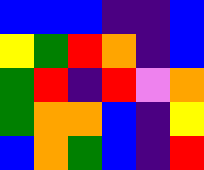[["blue", "blue", "blue", "indigo", "indigo", "blue"], ["yellow", "green", "red", "orange", "indigo", "blue"], ["green", "red", "indigo", "red", "violet", "orange"], ["green", "orange", "orange", "blue", "indigo", "yellow"], ["blue", "orange", "green", "blue", "indigo", "red"]]